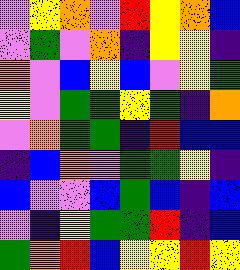[["violet", "yellow", "orange", "violet", "red", "yellow", "orange", "blue"], ["violet", "green", "violet", "orange", "indigo", "yellow", "yellow", "indigo"], ["orange", "violet", "blue", "yellow", "blue", "violet", "yellow", "green"], ["yellow", "violet", "green", "green", "yellow", "green", "indigo", "orange"], ["violet", "orange", "green", "green", "indigo", "red", "blue", "blue"], ["indigo", "blue", "orange", "violet", "green", "green", "yellow", "indigo"], ["blue", "violet", "violet", "blue", "green", "blue", "indigo", "blue"], ["violet", "indigo", "yellow", "green", "green", "red", "indigo", "blue"], ["green", "orange", "red", "blue", "yellow", "yellow", "red", "yellow"]]